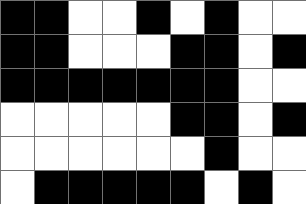[["black", "black", "white", "white", "black", "white", "black", "white", "white"], ["black", "black", "white", "white", "white", "black", "black", "white", "black"], ["black", "black", "black", "black", "black", "black", "black", "white", "white"], ["white", "white", "white", "white", "white", "black", "black", "white", "black"], ["white", "white", "white", "white", "white", "white", "black", "white", "white"], ["white", "black", "black", "black", "black", "black", "white", "black", "white"]]